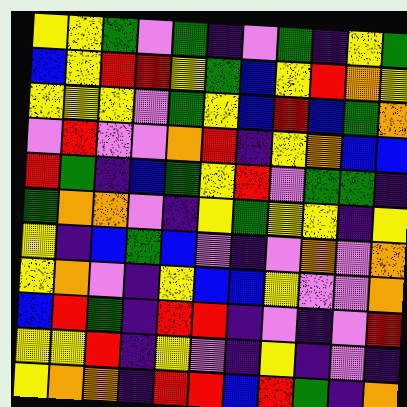[["yellow", "yellow", "green", "violet", "green", "indigo", "violet", "green", "indigo", "yellow", "green"], ["blue", "yellow", "red", "red", "yellow", "green", "blue", "yellow", "red", "orange", "yellow"], ["yellow", "yellow", "yellow", "violet", "green", "yellow", "blue", "red", "blue", "green", "orange"], ["violet", "red", "violet", "violet", "orange", "red", "indigo", "yellow", "orange", "blue", "blue"], ["red", "green", "indigo", "blue", "green", "yellow", "red", "violet", "green", "green", "indigo"], ["green", "orange", "orange", "violet", "indigo", "yellow", "green", "yellow", "yellow", "indigo", "yellow"], ["yellow", "indigo", "blue", "green", "blue", "violet", "indigo", "violet", "orange", "violet", "orange"], ["yellow", "orange", "violet", "indigo", "yellow", "blue", "blue", "yellow", "violet", "violet", "orange"], ["blue", "red", "green", "indigo", "red", "red", "indigo", "violet", "indigo", "violet", "red"], ["yellow", "yellow", "red", "indigo", "yellow", "violet", "indigo", "yellow", "indigo", "violet", "indigo"], ["yellow", "orange", "orange", "indigo", "red", "red", "blue", "red", "green", "indigo", "orange"]]